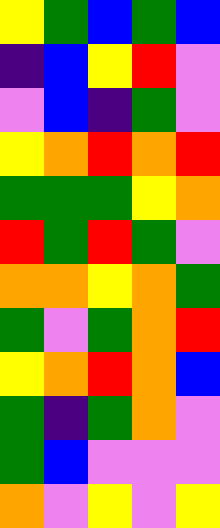[["yellow", "green", "blue", "green", "blue"], ["indigo", "blue", "yellow", "red", "violet"], ["violet", "blue", "indigo", "green", "violet"], ["yellow", "orange", "red", "orange", "red"], ["green", "green", "green", "yellow", "orange"], ["red", "green", "red", "green", "violet"], ["orange", "orange", "yellow", "orange", "green"], ["green", "violet", "green", "orange", "red"], ["yellow", "orange", "red", "orange", "blue"], ["green", "indigo", "green", "orange", "violet"], ["green", "blue", "violet", "violet", "violet"], ["orange", "violet", "yellow", "violet", "yellow"]]